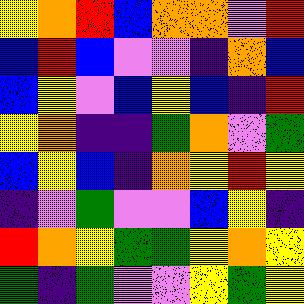[["yellow", "orange", "red", "blue", "orange", "orange", "violet", "red"], ["blue", "red", "blue", "violet", "violet", "indigo", "orange", "blue"], ["blue", "yellow", "violet", "blue", "yellow", "blue", "indigo", "red"], ["yellow", "orange", "indigo", "indigo", "green", "orange", "violet", "green"], ["blue", "yellow", "blue", "indigo", "orange", "yellow", "red", "yellow"], ["indigo", "violet", "green", "violet", "violet", "blue", "yellow", "indigo"], ["red", "orange", "yellow", "green", "green", "yellow", "orange", "yellow"], ["green", "indigo", "green", "violet", "violet", "yellow", "green", "yellow"]]